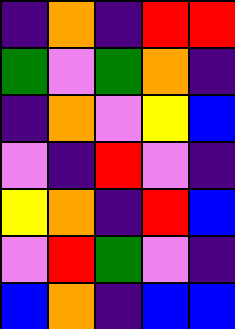[["indigo", "orange", "indigo", "red", "red"], ["green", "violet", "green", "orange", "indigo"], ["indigo", "orange", "violet", "yellow", "blue"], ["violet", "indigo", "red", "violet", "indigo"], ["yellow", "orange", "indigo", "red", "blue"], ["violet", "red", "green", "violet", "indigo"], ["blue", "orange", "indigo", "blue", "blue"]]